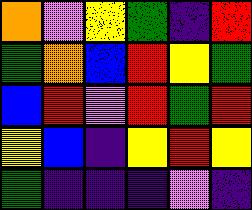[["orange", "violet", "yellow", "green", "indigo", "red"], ["green", "orange", "blue", "red", "yellow", "green"], ["blue", "red", "violet", "red", "green", "red"], ["yellow", "blue", "indigo", "yellow", "red", "yellow"], ["green", "indigo", "indigo", "indigo", "violet", "indigo"]]